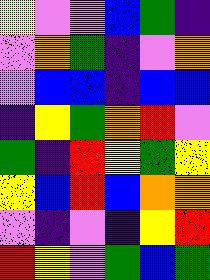[["yellow", "violet", "violet", "blue", "green", "indigo"], ["violet", "orange", "green", "indigo", "violet", "orange"], ["violet", "blue", "blue", "indigo", "blue", "blue"], ["indigo", "yellow", "green", "orange", "red", "violet"], ["green", "indigo", "red", "yellow", "green", "yellow"], ["yellow", "blue", "red", "blue", "orange", "orange"], ["violet", "indigo", "violet", "indigo", "yellow", "red"], ["red", "yellow", "violet", "green", "blue", "green"]]